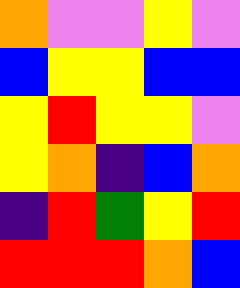[["orange", "violet", "violet", "yellow", "violet"], ["blue", "yellow", "yellow", "blue", "blue"], ["yellow", "red", "yellow", "yellow", "violet"], ["yellow", "orange", "indigo", "blue", "orange"], ["indigo", "red", "green", "yellow", "red"], ["red", "red", "red", "orange", "blue"]]